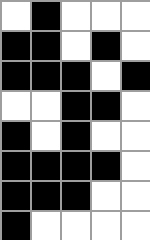[["white", "black", "white", "white", "white"], ["black", "black", "white", "black", "white"], ["black", "black", "black", "white", "black"], ["white", "white", "black", "black", "white"], ["black", "white", "black", "white", "white"], ["black", "black", "black", "black", "white"], ["black", "black", "black", "white", "white"], ["black", "white", "white", "white", "white"]]